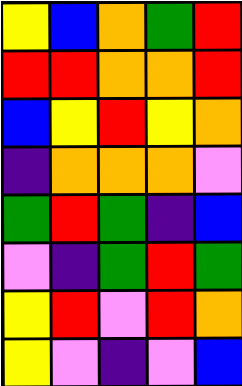[["yellow", "blue", "orange", "green", "red"], ["red", "red", "orange", "orange", "red"], ["blue", "yellow", "red", "yellow", "orange"], ["indigo", "orange", "orange", "orange", "violet"], ["green", "red", "green", "indigo", "blue"], ["violet", "indigo", "green", "red", "green"], ["yellow", "red", "violet", "red", "orange"], ["yellow", "violet", "indigo", "violet", "blue"]]